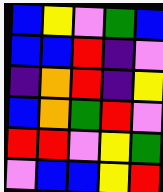[["blue", "yellow", "violet", "green", "blue"], ["blue", "blue", "red", "indigo", "violet"], ["indigo", "orange", "red", "indigo", "yellow"], ["blue", "orange", "green", "red", "violet"], ["red", "red", "violet", "yellow", "green"], ["violet", "blue", "blue", "yellow", "red"]]